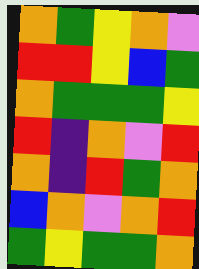[["orange", "green", "yellow", "orange", "violet"], ["red", "red", "yellow", "blue", "green"], ["orange", "green", "green", "green", "yellow"], ["red", "indigo", "orange", "violet", "red"], ["orange", "indigo", "red", "green", "orange"], ["blue", "orange", "violet", "orange", "red"], ["green", "yellow", "green", "green", "orange"]]